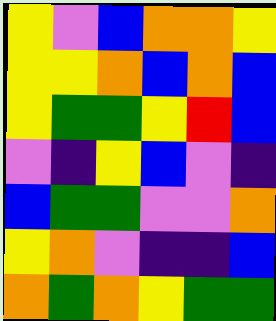[["yellow", "violet", "blue", "orange", "orange", "yellow"], ["yellow", "yellow", "orange", "blue", "orange", "blue"], ["yellow", "green", "green", "yellow", "red", "blue"], ["violet", "indigo", "yellow", "blue", "violet", "indigo"], ["blue", "green", "green", "violet", "violet", "orange"], ["yellow", "orange", "violet", "indigo", "indigo", "blue"], ["orange", "green", "orange", "yellow", "green", "green"]]